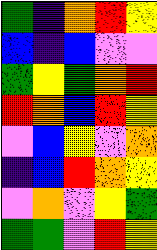[["green", "indigo", "orange", "red", "yellow"], ["blue", "indigo", "blue", "violet", "violet"], ["green", "yellow", "green", "orange", "red"], ["red", "orange", "blue", "red", "yellow"], ["violet", "blue", "yellow", "violet", "orange"], ["indigo", "blue", "red", "orange", "yellow"], ["violet", "orange", "violet", "yellow", "green"], ["green", "green", "violet", "red", "yellow"]]